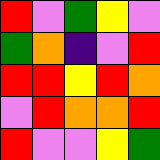[["red", "violet", "green", "yellow", "violet"], ["green", "orange", "indigo", "violet", "red"], ["red", "red", "yellow", "red", "orange"], ["violet", "red", "orange", "orange", "red"], ["red", "violet", "violet", "yellow", "green"]]